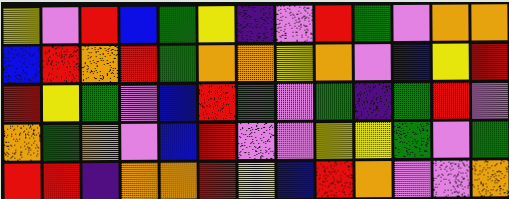[["yellow", "violet", "red", "blue", "green", "yellow", "indigo", "violet", "red", "green", "violet", "orange", "orange"], ["blue", "red", "orange", "red", "green", "orange", "orange", "yellow", "orange", "violet", "blue", "yellow", "red"], ["red", "yellow", "green", "violet", "blue", "red", "green", "violet", "green", "indigo", "green", "red", "violet"], ["orange", "green", "orange", "violet", "blue", "red", "violet", "violet", "yellow", "yellow", "green", "violet", "green"], ["red", "red", "indigo", "orange", "orange", "red", "yellow", "blue", "red", "orange", "violet", "violet", "orange"]]